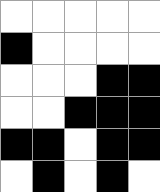[["white", "white", "white", "white", "white"], ["black", "white", "white", "white", "white"], ["white", "white", "white", "black", "black"], ["white", "white", "black", "black", "black"], ["black", "black", "white", "black", "black"], ["white", "black", "white", "black", "white"]]